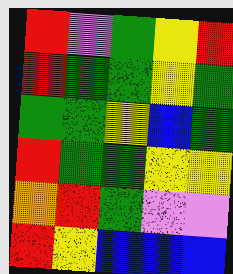[["red", "violet", "green", "yellow", "red"], ["red", "green", "green", "yellow", "green"], ["green", "green", "yellow", "blue", "green"], ["red", "green", "green", "yellow", "yellow"], ["orange", "red", "green", "violet", "violet"], ["red", "yellow", "blue", "blue", "blue"]]